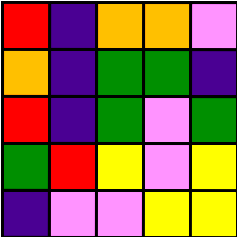[["red", "indigo", "orange", "orange", "violet"], ["orange", "indigo", "green", "green", "indigo"], ["red", "indigo", "green", "violet", "green"], ["green", "red", "yellow", "violet", "yellow"], ["indigo", "violet", "violet", "yellow", "yellow"]]